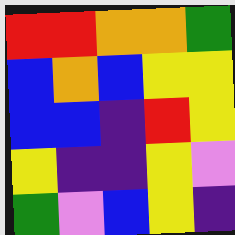[["red", "red", "orange", "orange", "green"], ["blue", "orange", "blue", "yellow", "yellow"], ["blue", "blue", "indigo", "red", "yellow"], ["yellow", "indigo", "indigo", "yellow", "violet"], ["green", "violet", "blue", "yellow", "indigo"]]